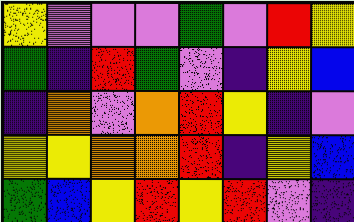[["yellow", "violet", "violet", "violet", "green", "violet", "red", "yellow"], ["green", "indigo", "red", "green", "violet", "indigo", "yellow", "blue"], ["indigo", "orange", "violet", "orange", "red", "yellow", "indigo", "violet"], ["yellow", "yellow", "orange", "orange", "red", "indigo", "yellow", "blue"], ["green", "blue", "yellow", "red", "yellow", "red", "violet", "indigo"]]